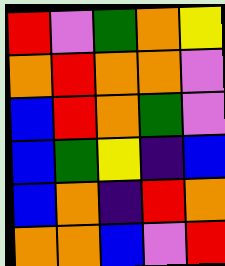[["red", "violet", "green", "orange", "yellow"], ["orange", "red", "orange", "orange", "violet"], ["blue", "red", "orange", "green", "violet"], ["blue", "green", "yellow", "indigo", "blue"], ["blue", "orange", "indigo", "red", "orange"], ["orange", "orange", "blue", "violet", "red"]]